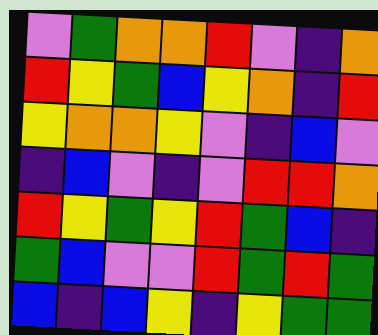[["violet", "green", "orange", "orange", "red", "violet", "indigo", "orange"], ["red", "yellow", "green", "blue", "yellow", "orange", "indigo", "red"], ["yellow", "orange", "orange", "yellow", "violet", "indigo", "blue", "violet"], ["indigo", "blue", "violet", "indigo", "violet", "red", "red", "orange"], ["red", "yellow", "green", "yellow", "red", "green", "blue", "indigo"], ["green", "blue", "violet", "violet", "red", "green", "red", "green"], ["blue", "indigo", "blue", "yellow", "indigo", "yellow", "green", "green"]]